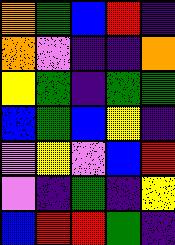[["orange", "green", "blue", "red", "indigo"], ["orange", "violet", "indigo", "indigo", "orange"], ["yellow", "green", "indigo", "green", "green"], ["blue", "green", "blue", "yellow", "indigo"], ["violet", "yellow", "violet", "blue", "red"], ["violet", "indigo", "green", "indigo", "yellow"], ["blue", "red", "red", "green", "indigo"]]